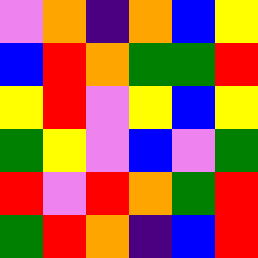[["violet", "orange", "indigo", "orange", "blue", "yellow"], ["blue", "red", "orange", "green", "green", "red"], ["yellow", "red", "violet", "yellow", "blue", "yellow"], ["green", "yellow", "violet", "blue", "violet", "green"], ["red", "violet", "red", "orange", "green", "red"], ["green", "red", "orange", "indigo", "blue", "red"]]